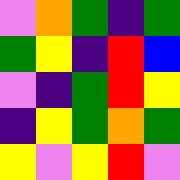[["violet", "orange", "green", "indigo", "green"], ["green", "yellow", "indigo", "red", "blue"], ["violet", "indigo", "green", "red", "yellow"], ["indigo", "yellow", "green", "orange", "green"], ["yellow", "violet", "yellow", "red", "violet"]]